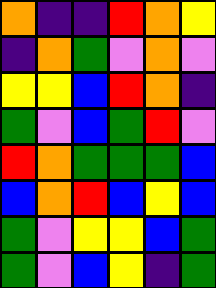[["orange", "indigo", "indigo", "red", "orange", "yellow"], ["indigo", "orange", "green", "violet", "orange", "violet"], ["yellow", "yellow", "blue", "red", "orange", "indigo"], ["green", "violet", "blue", "green", "red", "violet"], ["red", "orange", "green", "green", "green", "blue"], ["blue", "orange", "red", "blue", "yellow", "blue"], ["green", "violet", "yellow", "yellow", "blue", "green"], ["green", "violet", "blue", "yellow", "indigo", "green"]]